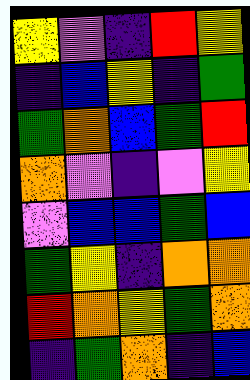[["yellow", "violet", "indigo", "red", "yellow"], ["indigo", "blue", "yellow", "indigo", "green"], ["green", "orange", "blue", "green", "red"], ["orange", "violet", "indigo", "violet", "yellow"], ["violet", "blue", "blue", "green", "blue"], ["green", "yellow", "indigo", "orange", "orange"], ["red", "orange", "yellow", "green", "orange"], ["indigo", "green", "orange", "indigo", "blue"]]